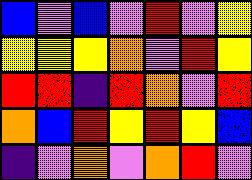[["blue", "violet", "blue", "violet", "red", "violet", "yellow"], ["yellow", "yellow", "yellow", "orange", "violet", "red", "yellow"], ["red", "red", "indigo", "red", "orange", "violet", "red"], ["orange", "blue", "red", "yellow", "red", "yellow", "blue"], ["indigo", "violet", "orange", "violet", "orange", "red", "violet"]]